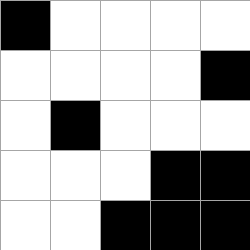[["black", "white", "white", "white", "white"], ["white", "white", "white", "white", "black"], ["white", "black", "white", "white", "white"], ["white", "white", "white", "black", "black"], ["white", "white", "black", "black", "black"]]